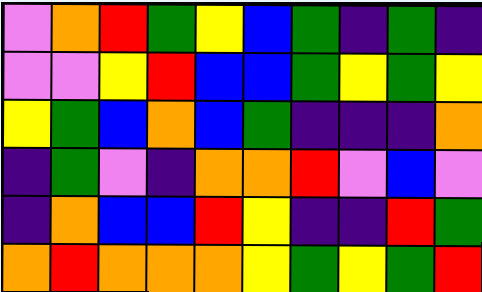[["violet", "orange", "red", "green", "yellow", "blue", "green", "indigo", "green", "indigo"], ["violet", "violet", "yellow", "red", "blue", "blue", "green", "yellow", "green", "yellow"], ["yellow", "green", "blue", "orange", "blue", "green", "indigo", "indigo", "indigo", "orange"], ["indigo", "green", "violet", "indigo", "orange", "orange", "red", "violet", "blue", "violet"], ["indigo", "orange", "blue", "blue", "red", "yellow", "indigo", "indigo", "red", "green"], ["orange", "red", "orange", "orange", "orange", "yellow", "green", "yellow", "green", "red"]]